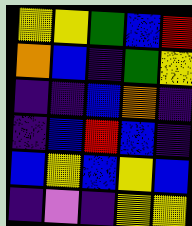[["yellow", "yellow", "green", "blue", "red"], ["orange", "blue", "indigo", "green", "yellow"], ["indigo", "indigo", "blue", "orange", "indigo"], ["indigo", "blue", "red", "blue", "indigo"], ["blue", "yellow", "blue", "yellow", "blue"], ["indigo", "violet", "indigo", "yellow", "yellow"]]